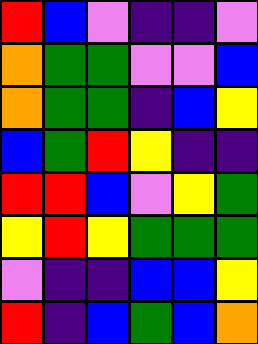[["red", "blue", "violet", "indigo", "indigo", "violet"], ["orange", "green", "green", "violet", "violet", "blue"], ["orange", "green", "green", "indigo", "blue", "yellow"], ["blue", "green", "red", "yellow", "indigo", "indigo"], ["red", "red", "blue", "violet", "yellow", "green"], ["yellow", "red", "yellow", "green", "green", "green"], ["violet", "indigo", "indigo", "blue", "blue", "yellow"], ["red", "indigo", "blue", "green", "blue", "orange"]]